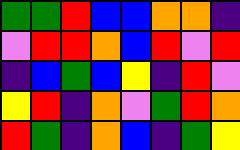[["green", "green", "red", "blue", "blue", "orange", "orange", "indigo"], ["violet", "red", "red", "orange", "blue", "red", "violet", "red"], ["indigo", "blue", "green", "blue", "yellow", "indigo", "red", "violet"], ["yellow", "red", "indigo", "orange", "violet", "green", "red", "orange"], ["red", "green", "indigo", "orange", "blue", "indigo", "green", "yellow"]]